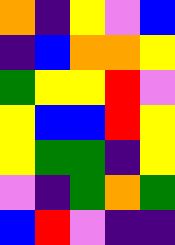[["orange", "indigo", "yellow", "violet", "blue"], ["indigo", "blue", "orange", "orange", "yellow"], ["green", "yellow", "yellow", "red", "violet"], ["yellow", "blue", "blue", "red", "yellow"], ["yellow", "green", "green", "indigo", "yellow"], ["violet", "indigo", "green", "orange", "green"], ["blue", "red", "violet", "indigo", "indigo"]]